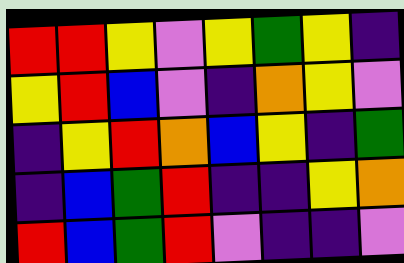[["red", "red", "yellow", "violet", "yellow", "green", "yellow", "indigo"], ["yellow", "red", "blue", "violet", "indigo", "orange", "yellow", "violet"], ["indigo", "yellow", "red", "orange", "blue", "yellow", "indigo", "green"], ["indigo", "blue", "green", "red", "indigo", "indigo", "yellow", "orange"], ["red", "blue", "green", "red", "violet", "indigo", "indigo", "violet"]]